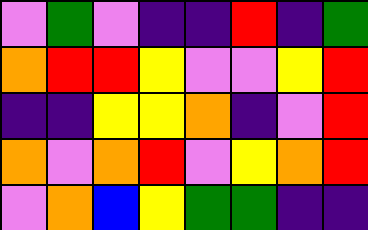[["violet", "green", "violet", "indigo", "indigo", "red", "indigo", "green"], ["orange", "red", "red", "yellow", "violet", "violet", "yellow", "red"], ["indigo", "indigo", "yellow", "yellow", "orange", "indigo", "violet", "red"], ["orange", "violet", "orange", "red", "violet", "yellow", "orange", "red"], ["violet", "orange", "blue", "yellow", "green", "green", "indigo", "indigo"]]